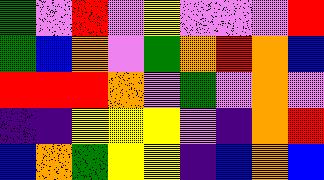[["green", "violet", "red", "violet", "yellow", "violet", "violet", "violet", "red"], ["green", "blue", "orange", "violet", "green", "orange", "red", "orange", "blue"], ["red", "red", "red", "orange", "violet", "green", "violet", "orange", "violet"], ["indigo", "indigo", "yellow", "yellow", "yellow", "violet", "indigo", "orange", "red"], ["blue", "orange", "green", "yellow", "yellow", "indigo", "blue", "orange", "blue"]]